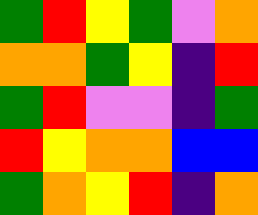[["green", "red", "yellow", "green", "violet", "orange"], ["orange", "orange", "green", "yellow", "indigo", "red"], ["green", "red", "violet", "violet", "indigo", "green"], ["red", "yellow", "orange", "orange", "blue", "blue"], ["green", "orange", "yellow", "red", "indigo", "orange"]]